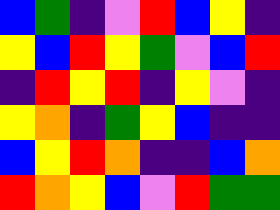[["blue", "green", "indigo", "violet", "red", "blue", "yellow", "indigo"], ["yellow", "blue", "red", "yellow", "green", "violet", "blue", "red"], ["indigo", "red", "yellow", "red", "indigo", "yellow", "violet", "indigo"], ["yellow", "orange", "indigo", "green", "yellow", "blue", "indigo", "indigo"], ["blue", "yellow", "red", "orange", "indigo", "indigo", "blue", "orange"], ["red", "orange", "yellow", "blue", "violet", "red", "green", "green"]]